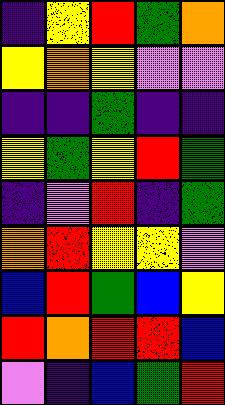[["indigo", "yellow", "red", "green", "orange"], ["yellow", "orange", "yellow", "violet", "violet"], ["indigo", "indigo", "green", "indigo", "indigo"], ["yellow", "green", "yellow", "red", "green"], ["indigo", "violet", "red", "indigo", "green"], ["orange", "red", "yellow", "yellow", "violet"], ["blue", "red", "green", "blue", "yellow"], ["red", "orange", "red", "red", "blue"], ["violet", "indigo", "blue", "green", "red"]]